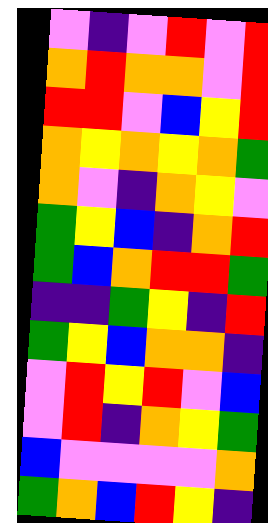[["violet", "indigo", "violet", "red", "violet", "red"], ["orange", "red", "orange", "orange", "violet", "red"], ["red", "red", "violet", "blue", "yellow", "red"], ["orange", "yellow", "orange", "yellow", "orange", "green"], ["orange", "violet", "indigo", "orange", "yellow", "violet"], ["green", "yellow", "blue", "indigo", "orange", "red"], ["green", "blue", "orange", "red", "red", "green"], ["indigo", "indigo", "green", "yellow", "indigo", "red"], ["green", "yellow", "blue", "orange", "orange", "indigo"], ["violet", "red", "yellow", "red", "violet", "blue"], ["violet", "red", "indigo", "orange", "yellow", "green"], ["blue", "violet", "violet", "violet", "violet", "orange"], ["green", "orange", "blue", "red", "yellow", "indigo"]]